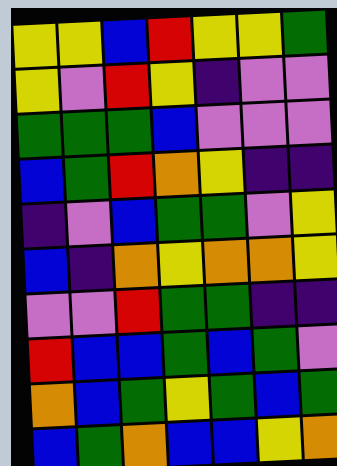[["yellow", "yellow", "blue", "red", "yellow", "yellow", "green"], ["yellow", "violet", "red", "yellow", "indigo", "violet", "violet"], ["green", "green", "green", "blue", "violet", "violet", "violet"], ["blue", "green", "red", "orange", "yellow", "indigo", "indigo"], ["indigo", "violet", "blue", "green", "green", "violet", "yellow"], ["blue", "indigo", "orange", "yellow", "orange", "orange", "yellow"], ["violet", "violet", "red", "green", "green", "indigo", "indigo"], ["red", "blue", "blue", "green", "blue", "green", "violet"], ["orange", "blue", "green", "yellow", "green", "blue", "green"], ["blue", "green", "orange", "blue", "blue", "yellow", "orange"]]